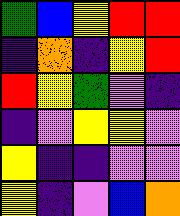[["green", "blue", "yellow", "red", "red"], ["indigo", "orange", "indigo", "yellow", "red"], ["red", "yellow", "green", "violet", "indigo"], ["indigo", "violet", "yellow", "yellow", "violet"], ["yellow", "indigo", "indigo", "violet", "violet"], ["yellow", "indigo", "violet", "blue", "orange"]]